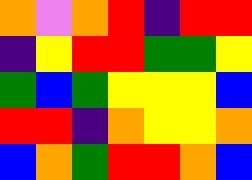[["orange", "violet", "orange", "red", "indigo", "red", "red"], ["indigo", "yellow", "red", "red", "green", "green", "yellow"], ["green", "blue", "green", "yellow", "yellow", "yellow", "blue"], ["red", "red", "indigo", "orange", "yellow", "yellow", "orange"], ["blue", "orange", "green", "red", "red", "orange", "blue"]]